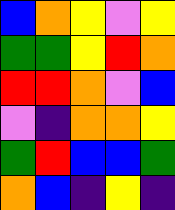[["blue", "orange", "yellow", "violet", "yellow"], ["green", "green", "yellow", "red", "orange"], ["red", "red", "orange", "violet", "blue"], ["violet", "indigo", "orange", "orange", "yellow"], ["green", "red", "blue", "blue", "green"], ["orange", "blue", "indigo", "yellow", "indigo"]]